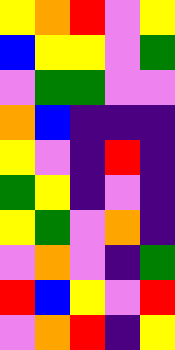[["yellow", "orange", "red", "violet", "yellow"], ["blue", "yellow", "yellow", "violet", "green"], ["violet", "green", "green", "violet", "violet"], ["orange", "blue", "indigo", "indigo", "indigo"], ["yellow", "violet", "indigo", "red", "indigo"], ["green", "yellow", "indigo", "violet", "indigo"], ["yellow", "green", "violet", "orange", "indigo"], ["violet", "orange", "violet", "indigo", "green"], ["red", "blue", "yellow", "violet", "red"], ["violet", "orange", "red", "indigo", "yellow"]]